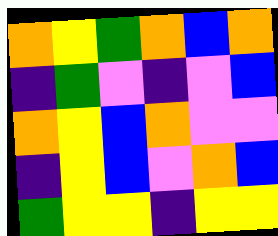[["orange", "yellow", "green", "orange", "blue", "orange"], ["indigo", "green", "violet", "indigo", "violet", "blue"], ["orange", "yellow", "blue", "orange", "violet", "violet"], ["indigo", "yellow", "blue", "violet", "orange", "blue"], ["green", "yellow", "yellow", "indigo", "yellow", "yellow"]]